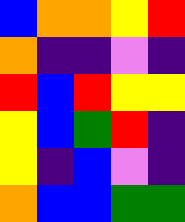[["blue", "orange", "orange", "yellow", "red"], ["orange", "indigo", "indigo", "violet", "indigo"], ["red", "blue", "red", "yellow", "yellow"], ["yellow", "blue", "green", "red", "indigo"], ["yellow", "indigo", "blue", "violet", "indigo"], ["orange", "blue", "blue", "green", "green"]]